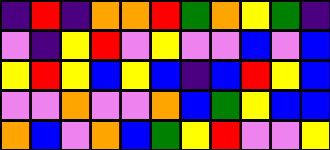[["indigo", "red", "indigo", "orange", "orange", "red", "green", "orange", "yellow", "green", "indigo"], ["violet", "indigo", "yellow", "red", "violet", "yellow", "violet", "violet", "blue", "violet", "blue"], ["yellow", "red", "yellow", "blue", "yellow", "blue", "indigo", "blue", "red", "yellow", "blue"], ["violet", "violet", "orange", "violet", "violet", "orange", "blue", "green", "yellow", "blue", "blue"], ["orange", "blue", "violet", "orange", "blue", "green", "yellow", "red", "violet", "violet", "yellow"]]